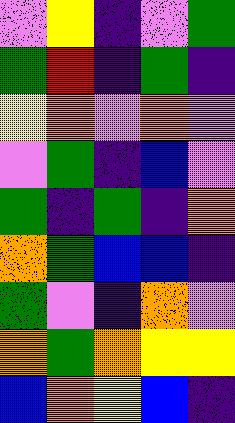[["violet", "yellow", "indigo", "violet", "green"], ["green", "red", "indigo", "green", "indigo"], ["yellow", "orange", "violet", "orange", "violet"], ["violet", "green", "indigo", "blue", "violet"], ["green", "indigo", "green", "indigo", "orange"], ["orange", "green", "blue", "blue", "indigo"], ["green", "violet", "indigo", "orange", "violet"], ["orange", "green", "orange", "yellow", "yellow"], ["blue", "orange", "yellow", "blue", "indigo"]]